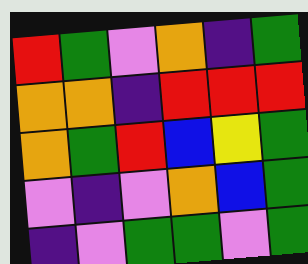[["red", "green", "violet", "orange", "indigo", "green"], ["orange", "orange", "indigo", "red", "red", "red"], ["orange", "green", "red", "blue", "yellow", "green"], ["violet", "indigo", "violet", "orange", "blue", "green"], ["indigo", "violet", "green", "green", "violet", "green"]]